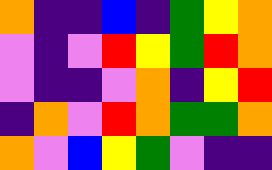[["orange", "indigo", "indigo", "blue", "indigo", "green", "yellow", "orange"], ["violet", "indigo", "violet", "red", "yellow", "green", "red", "orange"], ["violet", "indigo", "indigo", "violet", "orange", "indigo", "yellow", "red"], ["indigo", "orange", "violet", "red", "orange", "green", "green", "orange"], ["orange", "violet", "blue", "yellow", "green", "violet", "indigo", "indigo"]]